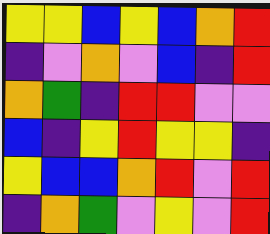[["yellow", "yellow", "blue", "yellow", "blue", "orange", "red"], ["indigo", "violet", "orange", "violet", "blue", "indigo", "red"], ["orange", "green", "indigo", "red", "red", "violet", "violet"], ["blue", "indigo", "yellow", "red", "yellow", "yellow", "indigo"], ["yellow", "blue", "blue", "orange", "red", "violet", "red"], ["indigo", "orange", "green", "violet", "yellow", "violet", "red"]]